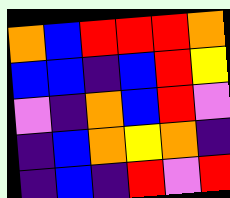[["orange", "blue", "red", "red", "red", "orange"], ["blue", "blue", "indigo", "blue", "red", "yellow"], ["violet", "indigo", "orange", "blue", "red", "violet"], ["indigo", "blue", "orange", "yellow", "orange", "indigo"], ["indigo", "blue", "indigo", "red", "violet", "red"]]